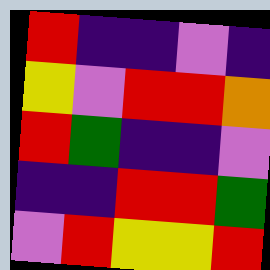[["red", "indigo", "indigo", "violet", "indigo"], ["yellow", "violet", "red", "red", "orange"], ["red", "green", "indigo", "indigo", "violet"], ["indigo", "indigo", "red", "red", "green"], ["violet", "red", "yellow", "yellow", "red"]]